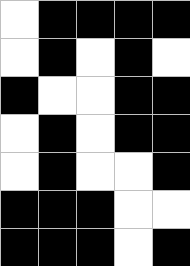[["white", "black", "black", "black", "black"], ["white", "black", "white", "black", "white"], ["black", "white", "white", "black", "black"], ["white", "black", "white", "black", "black"], ["white", "black", "white", "white", "black"], ["black", "black", "black", "white", "white"], ["black", "black", "black", "white", "black"]]